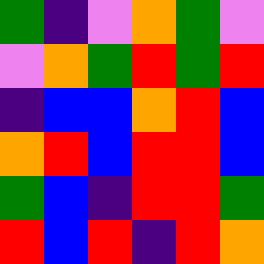[["green", "indigo", "violet", "orange", "green", "violet"], ["violet", "orange", "green", "red", "green", "red"], ["indigo", "blue", "blue", "orange", "red", "blue"], ["orange", "red", "blue", "red", "red", "blue"], ["green", "blue", "indigo", "red", "red", "green"], ["red", "blue", "red", "indigo", "red", "orange"]]